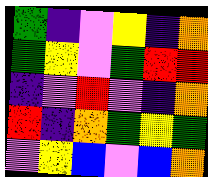[["green", "indigo", "violet", "yellow", "indigo", "orange"], ["green", "yellow", "violet", "green", "red", "red"], ["indigo", "violet", "red", "violet", "indigo", "orange"], ["red", "indigo", "orange", "green", "yellow", "green"], ["violet", "yellow", "blue", "violet", "blue", "orange"]]